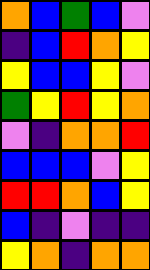[["orange", "blue", "green", "blue", "violet"], ["indigo", "blue", "red", "orange", "yellow"], ["yellow", "blue", "blue", "yellow", "violet"], ["green", "yellow", "red", "yellow", "orange"], ["violet", "indigo", "orange", "orange", "red"], ["blue", "blue", "blue", "violet", "yellow"], ["red", "red", "orange", "blue", "yellow"], ["blue", "indigo", "violet", "indigo", "indigo"], ["yellow", "orange", "indigo", "orange", "orange"]]